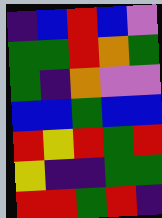[["indigo", "blue", "red", "blue", "violet"], ["green", "green", "red", "orange", "green"], ["green", "indigo", "orange", "violet", "violet"], ["blue", "blue", "green", "blue", "blue"], ["red", "yellow", "red", "green", "red"], ["yellow", "indigo", "indigo", "green", "green"], ["red", "red", "green", "red", "indigo"]]